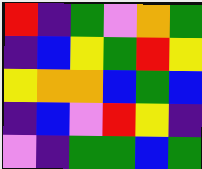[["red", "indigo", "green", "violet", "orange", "green"], ["indigo", "blue", "yellow", "green", "red", "yellow"], ["yellow", "orange", "orange", "blue", "green", "blue"], ["indigo", "blue", "violet", "red", "yellow", "indigo"], ["violet", "indigo", "green", "green", "blue", "green"]]